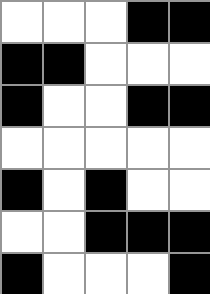[["white", "white", "white", "black", "black"], ["black", "black", "white", "white", "white"], ["black", "white", "white", "black", "black"], ["white", "white", "white", "white", "white"], ["black", "white", "black", "white", "white"], ["white", "white", "black", "black", "black"], ["black", "white", "white", "white", "black"]]